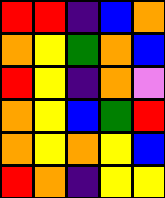[["red", "red", "indigo", "blue", "orange"], ["orange", "yellow", "green", "orange", "blue"], ["red", "yellow", "indigo", "orange", "violet"], ["orange", "yellow", "blue", "green", "red"], ["orange", "yellow", "orange", "yellow", "blue"], ["red", "orange", "indigo", "yellow", "yellow"]]